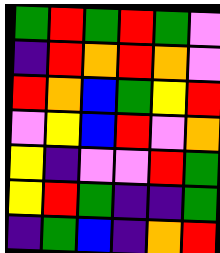[["green", "red", "green", "red", "green", "violet"], ["indigo", "red", "orange", "red", "orange", "violet"], ["red", "orange", "blue", "green", "yellow", "red"], ["violet", "yellow", "blue", "red", "violet", "orange"], ["yellow", "indigo", "violet", "violet", "red", "green"], ["yellow", "red", "green", "indigo", "indigo", "green"], ["indigo", "green", "blue", "indigo", "orange", "red"]]